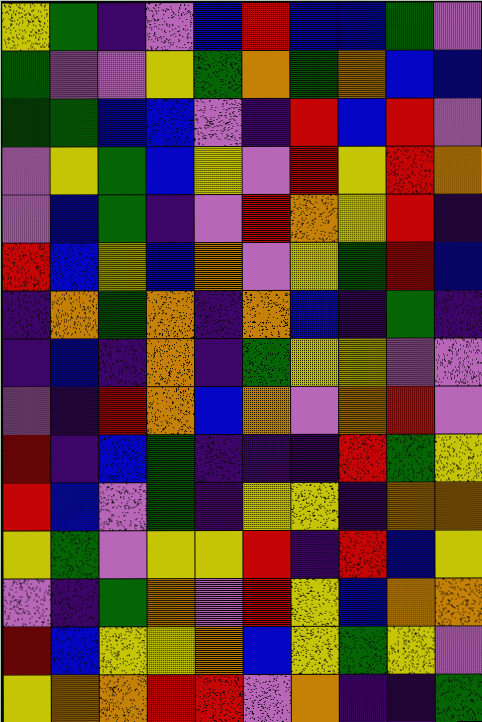[["yellow", "green", "indigo", "violet", "blue", "red", "blue", "blue", "green", "violet"], ["green", "violet", "violet", "yellow", "green", "orange", "green", "orange", "blue", "blue"], ["green", "green", "blue", "blue", "violet", "indigo", "red", "blue", "red", "violet"], ["violet", "yellow", "green", "blue", "yellow", "violet", "red", "yellow", "red", "orange"], ["violet", "blue", "green", "indigo", "violet", "red", "orange", "yellow", "red", "indigo"], ["red", "blue", "yellow", "blue", "orange", "violet", "yellow", "green", "red", "blue"], ["indigo", "orange", "green", "orange", "indigo", "orange", "blue", "indigo", "green", "indigo"], ["indigo", "blue", "indigo", "orange", "indigo", "green", "yellow", "yellow", "violet", "violet"], ["violet", "indigo", "red", "orange", "blue", "orange", "violet", "orange", "red", "violet"], ["red", "indigo", "blue", "green", "indigo", "indigo", "indigo", "red", "green", "yellow"], ["red", "blue", "violet", "green", "indigo", "yellow", "yellow", "indigo", "orange", "orange"], ["yellow", "green", "violet", "yellow", "yellow", "red", "indigo", "red", "blue", "yellow"], ["violet", "indigo", "green", "orange", "violet", "red", "yellow", "blue", "orange", "orange"], ["red", "blue", "yellow", "yellow", "orange", "blue", "yellow", "green", "yellow", "violet"], ["yellow", "orange", "orange", "red", "red", "violet", "orange", "indigo", "indigo", "green"]]